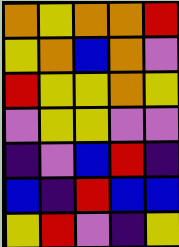[["orange", "yellow", "orange", "orange", "red"], ["yellow", "orange", "blue", "orange", "violet"], ["red", "yellow", "yellow", "orange", "yellow"], ["violet", "yellow", "yellow", "violet", "violet"], ["indigo", "violet", "blue", "red", "indigo"], ["blue", "indigo", "red", "blue", "blue"], ["yellow", "red", "violet", "indigo", "yellow"]]